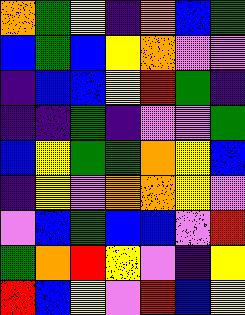[["orange", "green", "yellow", "indigo", "orange", "blue", "green"], ["blue", "green", "blue", "yellow", "orange", "violet", "violet"], ["indigo", "blue", "blue", "yellow", "red", "green", "indigo"], ["indigo", "indigo", "green", "indigo", "violet", "violet", "green"], ["blue", "yellow", "green", "green", "orange", "yellow", "blue"], ["indigo", "yellow", "violet", "orange", "orange", "yellow", "violet"], ["violet", "blue", "green", "blue", "blue", "violet", "red"], ["green", "orange", "red", "yellow", "violet", "indigo", "yellow"], ["red", "blue", "yellow", "violet", "red", "blue", "yellow"]]